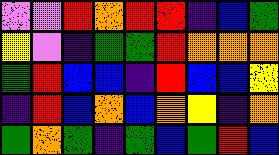[["violet", "violet", "red", "orange", "red", "red", "indigo", "blue", "green"], ["yellow", "violet", "indigo", "green", "green", "red", "orange", "orange", "orange"], ["green", "red", "blue", "blue", "indigo", "red", "blue", "blue", "yellow"], ["indigo", "red", "blue", "orange", "blue", "orange", "yellow", "indigo", "orange"], ["green", "orange", "green", "indigo", "green", "blue", "green", "red", "blue"]]